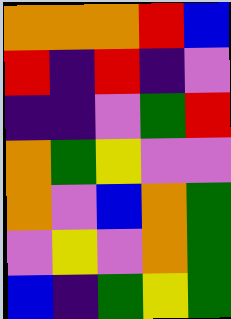[["orange", "orange", "orange", "red", "blue"], ["red", "indigo", "red", "indigo", "violet"], ["indigo", "indigo", "violet", "green", "red"], ["orange", "green", "yellow", "violet", "violet"], ["orange", "violet", "blue", "orange", "green"], ["violet", "yellow", "violet", "orange", "green"], ["blue", "indigo", "green", "yellow", "green"]]